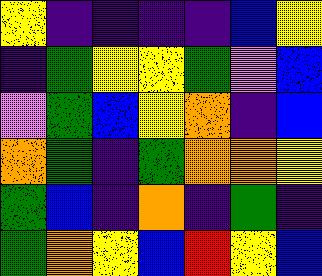[["yellow", "indigo", "indigo", "indigo", "indigo", "blue", "yellow"], ["indigo", "green", "yellow", "yellow", "green", "violet", "blue"], ["violet", "green", "blue", "yellow", "orange", "indigo", "blue"], ["orange", "green", "indigo", "green", "orange", "orange", "yellow"], ["green", "blue", "indigo", "orange", "indigo", "green", "indigo"], ["green", "orange", "yellow", "blue", "red", "yellow", "blue"]]